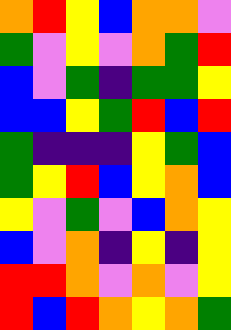[["orange", "red", "yellow", "blue", "orange", "orange", "violet"], ["green", "violet", "yellow", "violet", "orange", "green", "red"], ["blue", "violet", "green", "indigo", "green", "green", "yellow"], ["blue", "blue", "yellow", "green", "red", "blue", "red"], ["green", "indigo", "indigo", "indigo", "yellow", "green", "blue"], ["green", "yellow", "red", "blue", "yellow", "orange", "blue"], ["yellow", "violet", "green", "violet", "blue", "orange", "yellow"], ["blue", "violet", "orange", "indigo", "yellow", "indigo", "yellow"], ["red", "red", "orange", "violet", "orange", "violet", "yellow"], ["red", "blue", "red", "orange", "yellow", "orange", "green"]]